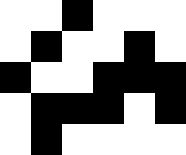[["white", "white", "black", "white", "white", "white"], ["white", "black", "white", "white", "black", "white"], ["black", "white", "white", "black", "black", "black"], ["white", "black", "black", "black", "white", "black"], ["white", "black", "white", "white", "white", "white"]]